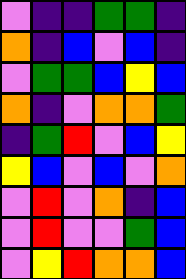[["violet", "indigo", "indigo", "green", "green", "indigo"], ["orange", "indigo", "blue", "violet", "blue", "indigo"], ["violet", "green", "green", "blue", "yellow", "blue"], ["orange", "indigo", "violet", "orange", "orange", "green"], ["indigo", "green", "red", "violet", "blue", "yellow"], ["yellow", "blue", "violet", "blue", "violet", "orange"], ["violet", "red", "violet", "orange", "indigo", "blue"], ["violet", "red", "violet", "violet", "green", "blue"], ["violet", "yellow", "red", "orange", "orange", "blue"]]